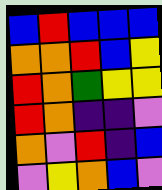[["blue", "red", "blue", "blue", "blue"], ["orange", "orange", "red", "blue", "yellow"], ["red", "orange", "green", "yellow", "yellow"], ["red", "orange", "indigo", "indigo", "violet"], ["orange", "violet", "red", "indigo", "blue"], ["violet", "yellow", "orange", "blue", "violet"]]